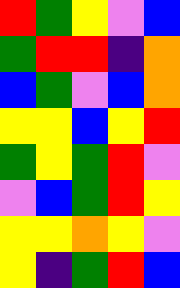[["red", "green", "yellow", "violet", "blue"], ["green", "red", "red", "indigo", "orange"], ["blue", "green", "violet", "blue", "orange"], ["yellow", "yellow", "blue", "yellow", "red"], ["green", "yellow", "green", "red", "violet"], ["violet", "blue", "green", "red", "yellow"], ["yellow", "yellow", "orange", "yellow", "violet"], ["yellow", "indigo", "green", "red", "blue"]]